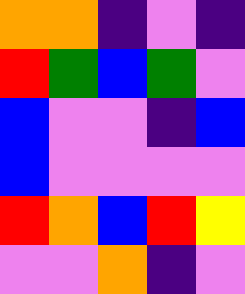[["orange", "orange", "indigo", "violet", "indigo"], ["red", "green", "blue", "green", "violet"], ["blue", "violet", "violet", "indigo", "blue"], ["blue", "violet", "violet", "violet", "violet"], ["red", "orange", "blue", "red", "yellow"], ["violet", "violet", "orange", "indigo", "violet"]]